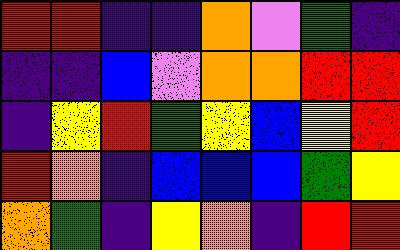[["red", "red", "indigo", "indigo", "orange", "violet", "green", "indigo"], ["indigo", "indigo", "blue", "violet", "orange", "orange", "red", "red"], ["indigo", "yellow", "red", "green", "yellow", "blue", "yellow", "red"], ["red", "orange", "indigo", "blue", "blue", "blue", "green", "yellow"], ["orange", "green", "indigo", "yellow", "orange", "indigo", "red", "red"]]